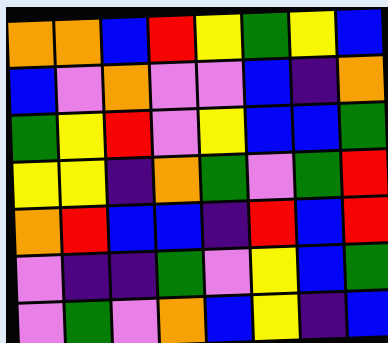[["orange", "orange", "blue", "red", "yellow", "green", "yellow", "blue"], ["blue", "violet", "orange", "violet", "violet", "blue", "indigo", "orange"], ["green", "yellow", "red", "violet", "yellow", "blue", "blue", "green"], ["yellow", "yellow", "indigo", "orange", "green", "violet", "green", "red"], ["orange", "red", "blue", "blue", "indigo", "red", "blue", "red"], ["violet", "indigo", "indigo", "green", "violet", "yellow", "blue", "green"], ["violet", "green", "violet", "orange", "blue", "yellow", "indigo", "blue"]]